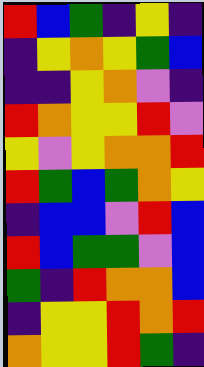[["red", "blue", "green", "indigo", "yellow", "indigo"], ["indigo", "yellow", "orange", "yellow", "green", "blue"], ["indigo", "indigo", "yellow", "orange", "violet", "indigo"], ["red", "orange", "yellow", "yellow", "red", "violet"], ["yellow", "violet", "yellow", "orange", "orange", "red"], ["red", "green", "blue", "green", "orange", "yellow"], ["indigo", "blue", "blue", "violet", "red", "blue"], ["red", "blue", "green", "green", "violet", "blue"], ["green", "indigo", "red", "orange", "orange", "blue"], ["indigo", "yellow", "yellow", "red", "orange", "red"], ["orange", "yellow", "yellow", "red", "green", "indigo"]]